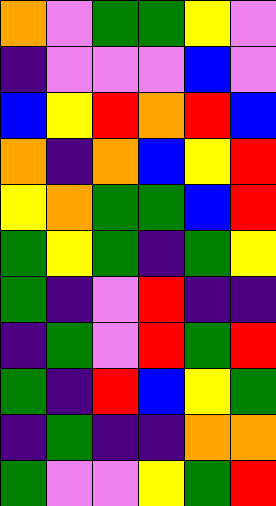[["orange", "violet", "green", "green", "yellow", "violet"], ["indigo", "violet", "violet", "violet", "blue", "violet"], ["blue", "yellow", "red", "orange", "red", "blue"], ["orange", "indigo", "orange", "blue", "yellow", "red"], ["yellow", "orange", "green", "green", "blue", "red"], ["green", "yellow", "green", "indigo", "green", "yellow"], ["green", "indigo", "violet", "red", "indigo", "indigo"], ["indigo", "green", "violet", "red", "green", "red"], ["green", "indigo", "red", "blue", "yellow", "green"], ["indigo", "green", "indigo", "indigo", "orange", "orange"], ["green", "violet", "violet", "yellow", "green", "red"]]